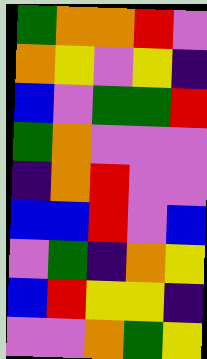[["green", "orange", "orange", "red", "violet"], ["orange", "yellow", "violet", "yellow", "indigo"], ["blue", "violet", "green", "green", "red"], ["green", "orange", "violet", "violet", "violet"], ["indigo", "orange", "red", "violet", "violet"], ["blue", "blue", "red", "violet", "blue"], ["violet", "green", "indigo", "orange", "yellow"], ["blue", "red", "yellow", "yellow", "indigo"], ["violet", "violet", "orange", "green", "yellow"]]